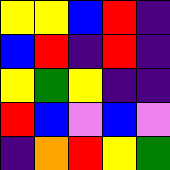[["yellow", "yellow", "blue", "red", "indigo"], ["blue", "red", "indigo", "red", "indigo"], ["yellow", "green", "yellow", "indigo", "indigo"], ["red", "blue", "violet", "blue", "violet"], ["indigo", "orange", "red", "yellow", "green"]]